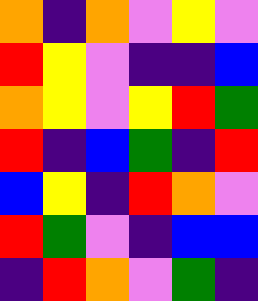[["orange", "indigo", "orange", "violet", "yellow", "violet"], ["red", "yellow", "violet", "indigo", "indigo", "blue"], ["orange", "yellow", "violet", "yellow", "red", "green"], ["red", "indigo", "blue", "green", "indigo", "red"], ["blue", "yellow", "indigo", "red", "orange", "violet"], ["red", "green", "violet", "indigo", "blue", "blue"], ["indigo", "red", "orange", "violet", "green", "indigo"]]